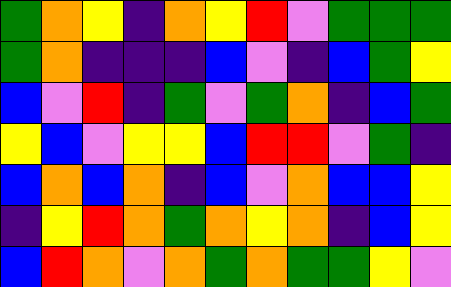[["green", "orange", "yellow", "indigo", "orange", "yellow", "red", "violet", "green", "green", "green"], ["green", "orange", "indigo", "indigo", "indigo", "blue", "violet", "indigo", "blue", "green", "yellow"], ["blue", "violet", "red", "indigo", "green", "violet", "green", "orange", "indigo", "blue", "green"], ["yellow", "blue", "violet", "yellow", "yellow", "blue", "red", "red", "violet", "green", "indigo"], ["blue", "orange", "blue", "orange", "indigo", "blue", "violet", "orange", "blue", "blue", "yellow"], ["indigo", "yellow", "red", "orange", "green", "orange", "yellow", "orange", "indigo", "blue", "yellow"], ["blue", "red", "orange", "violet", "orange", "green", "orange", "green", "green", "yellow", "violet"]]